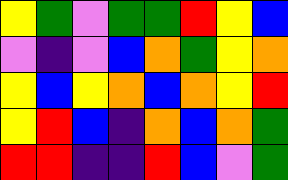[["yellow", "green", "violet", "green", "green", "red", "yellow", "blue"], ["violet", "indigo", "violet", "blue", "orange", "green", "yellow", "orange"], ["yellow", "blue", "yellow", "orange", "blue", "orange", "yellow", "red"], ["yellow", "red", "blue", "indigo", "orange", "blue", "orange", "green"], ["red", "red", "indigo", "indigo", "red", "blue", "violet", "green"]]